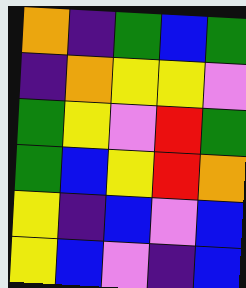[["orange", "indigo", "green", "blue", "green"], ["indigo", "orange", "yellow", "yellow", "violet"], ["green", "yellow", "violet", "red", "green"], ["green", "blue", "yellow", "red", "orange"], ["yellow", "indigo", "blue", "violet", "blue"], ["yellow", "blue", "violet", "indigo", "blue"]]